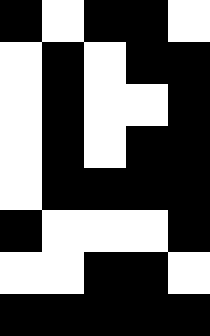[["black", "white", "black", "black", "white"], ["white", "black", "white", "black", "black"], ["white", "black", "white", "white", "black"], ["white", "black", "white", "black", "black"], ["white", "black", "black", "black", "black"], ["black", "white", "white", "white", "black"], ["white", "white", "black", "black", "white"], ["black", "black", "black", "black", "black"]]